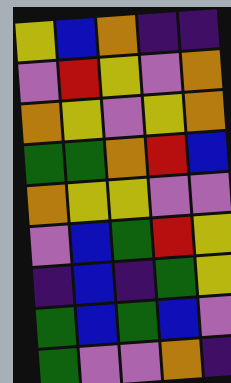[["yellow", "blue", "orange", "indigo", "indigo"], ["violet", "red", "yellow", "violet", "orange"], ["orange", "yellow", "violet", "yellow", "orange"], ["green", "green", "orange", "red", "blue"], ["orange", "yellow", "yellow", "violet", "violet"], ["violet", "blue", "green", "red", "yellow"], ["indigo", "blue", "indigo", "green", "yellow"], ["green", "blue", "green", "blue", "violet"], ["green", "violet", "violet", "orange", "indigo"]]